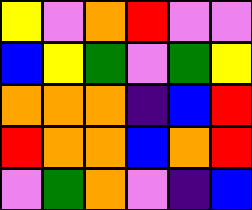[["yellow", "violet", "orange", "red", "violet", "violet"], ["blue", "yellow", "green", "violet", "green", "yellow"], ["orange", "orange", "orange", "indigo", "blue", "red"], ["red", "orange", "orange", "blue", "orange", "red"], ["violet", "green", "orange", "violet", "indigo", "blue"]]